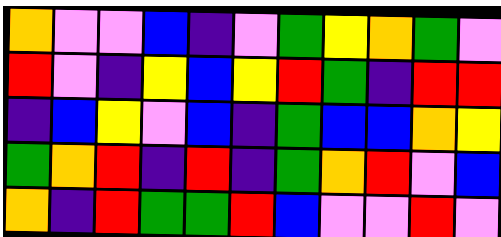[["orange", "violet", "violet", "blue", "indigo", "violet", "green", "yellow", "orange", "green", "violet"], ["red", "violet", "indigo", "yellow", "blue", "yellow", "red", "green", "indigo", "red", "red"], ["indigo", "blue", "yellow", "violet", "blue", "indigo", "green", "blue", "blue", "orange", "yellow"], ["green", "orange", "red", "indigo", "red", "indigo", "green", "orange", "red", "violet", "blue"], ["orange", "indigo", "red", "green", "green", "red", "blue", "violet", "violet", "red", "violet"]]